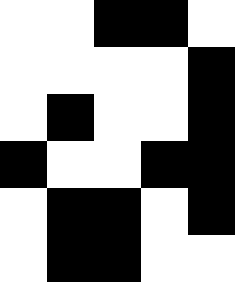[["white", "white", "black", "black", "white"], ["white", "white", "white", "white", "black"], ["white", "black", "white", "white", "black"], ["black", "white", "white", "black", "black"], ["white", "black", "black", "white", "black"], ["white", "black", "black", "white", "white"]]